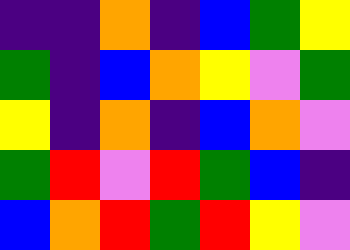[["indigo", "indigo", "orange", "indigo", "blue", "green", "yellow"], ["green", "indigo", "blue", "orange", "yellow", "violet", "green"], ["yellow", "indigo", "orange", "indigo", "blue", "orange", "violet"], ["green", "red", "violet", "red", "green", "blue", "indigo"], ["blue", "orange", "red", "green", "red", "yellow", "violet"]]